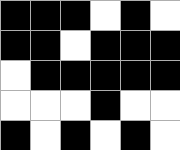[["black", "black", "black", "white", "black", "white"], ["black", "black", "white", "black", "black", "black"], ["white", "black", "black", "black", "black", "black"], ["white", "white", "white", "black", "white", "white"], ["black", "white", "black", "white", "black", "white"]]